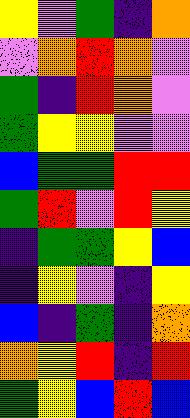[["yellow", "violet", "green", "indigo", "orange"], ["violet", "orange", "red", "orange", "violet"], ["green", "indigo", "red", "orange", "violet"], ["green", "yellow", "yellow", "violet", "violet"], ["blue", "green", "green", "red", "red"], ["green", "red", "violet", "red", "yellow"], ["indigo", "green", "green", "yellow", "blue"], ["indigo", "yellow", "violet", "indigo", "yellow"], ["blue", "indigo", "green", "indigo", "orange"], ["orange", "yellow", "red", "indigo", "red"], ["green", "yellow", "blue", "red", "blue"]]